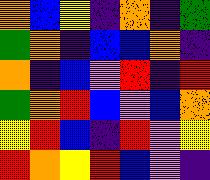[["orange", "blue", "yellow", "indigo", "orange", "indigo", "green"], ["green", "orange", "indigo", "blue", "blue", "orange", "indigo"], ["orange", "indigo", "blue", "violet", "red", "indigo", "red"], ["green", "orange", "red", "blue", "violet", "blue", "orange"], ["yellow", "red", "blue", "indigo", "red", "violet", "yellow"], ["red", "orange", "yellow", "red", "blue", "violet", "indigo"]]